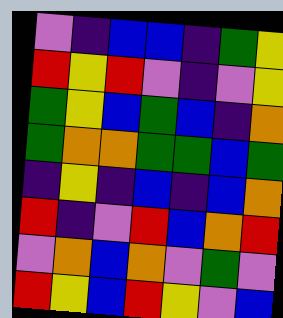[["violet", "indigo", "blue", "blue", "indigo", "green", "yellow"], ["red", "yellow", "red", "violet", "indigo", "violet", "yellow"], ["green", "yellow", "blue", "green", "blue", "indigo", "orange"], ["green", "orange", "orange", "green", "green", "blue", "green"], ["indigo", "yellow", "indigo", "blue", "indigo", "blue", "orange"], ["red", "indigo", "violet", "red", "blue", "orange", "red"], ["violet", "orange", "blue", "orange", "violet", "green", "violet"], ["red", "yellow", "blue", "red", "yellow", "violet", "blue"]]